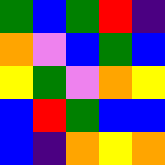[["green", "blue", "green", "red", "indigo"], ["orange", "violet", "blue", "green", "blue"], ["yellow", "green", "violet", "orange", "yellow"], ["blue", "red", "green", "blue", "blue"], ["blue", "indigo", "orange", "yellow", "orange"]]